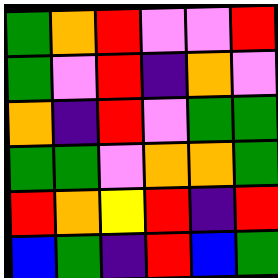[["green", "orange", "red", "violet", "violet", "red"], ["green", "violet", "red", "indigo", "orange", "violet"], ["orange", "indigo", "red", "violet", "green", "green"], ["green", "green", "violet", "orange", "orange", "green"], ["red", "orange", "yellow", "red", "indigo", "red"], ["blue", "green", "indigo", "red", "blue", "green"]]